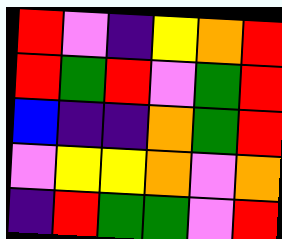[["red", "violet", "indigo", "yellow", "orange", "red"], ["red", "green", "red", "violet", "green", "red"], ["blue", "indigo", "indigo", "orange", "green", "red"], ["violet", "yellow", "yellow", "orange", "violet", "orange"], ["indigo", "red", "green", "green", "violet", "red"]]